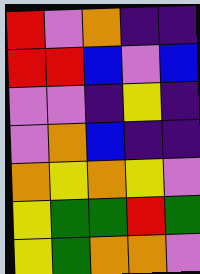[["red", "violet", "orange", "indigo", "indigo"], ["red", "red", "blue", "violet", "blue"], ["violet", "violet", "indigo", "yellow", "indigo"], ["violet", "orange", "blue", "indigo", "indigo"], ["orange", "yellow", "orange", "yellow", "violet"], ["yellow", "green", "green", "red", "green"], ["yellow", "green", "orange", "orange", "violet"]]